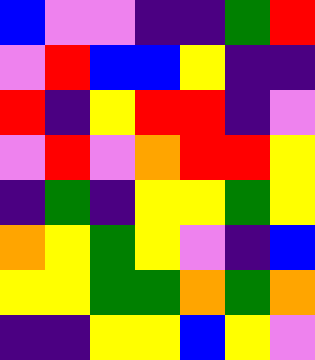[["blue", "violet", "violet", "indigo", "indigo", "green", "red"], ["violet", "red", "blue", "blue", "yellow", "indigo", "indigo"], ["red", "indigo", "yellow", "red", "red", "indigo", "violet"], ["violet", "red", "violet", "orange", "red", "red", "yellow"], ["indigo", "green", "indigo", "yellow", "yellow", "green", "yellow"], ["orange", "yellow", "green", "yellow", "violet", "indigo", "blue"], ["yellow", "yellow", "green", "green", "orange", "green", "orange"], ["indigo", "indigo", "yellow", "yellow", "blue", "yellow", "violet"]]